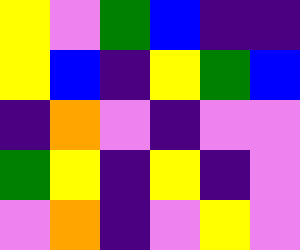[["yellow", "violet", "green", "blue", "indigo", "indigo"], ["yellow", "blue", "indigo", "yellow", "green", "blue"], ["indigo", "orange", "violet", "indigo", "violet", "violet"], ["green", "yellow", "indigo", "yellow", "indigo", "violet"], ["violet", "orange", "indigo", "violet", "yellow", "violet"]]